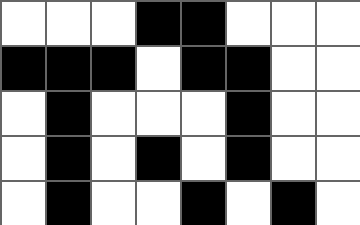[["white", "white", "white", "black", "black", "white", "white", "white"], ["black", "black", "black", "white", "black", "black", "white", "white"], ["white", "black", "white", "white", "white", "black", "white", "white"], ["white", "black", "white", "black", "white", "black", "white", "white"], ["white", "black", "white", "white", "black", "white", "black", "white"]]